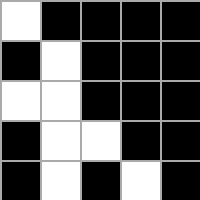[["white", "black", "black", "black", "black"], ["black", "white", "black", "black", "black"], ["white", "white", "black", "black", "black"], ["black", "white", "white", "black", "black"], ["black", "white", "black", "white", "black"]]